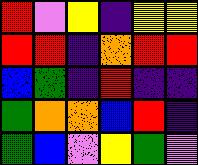[["red", "violet", "yellow", "indigo", "yellow", "yellow"], ["red", "red", "indigo", "orange", "red", "red"], ["blue", "green", "indigo", "red", "indigo", "indigo"], ["green", "orange", "orange", "blue", "red", "indigo"], ["green", "blue", "violet", "yellow", "green", "violet"]]